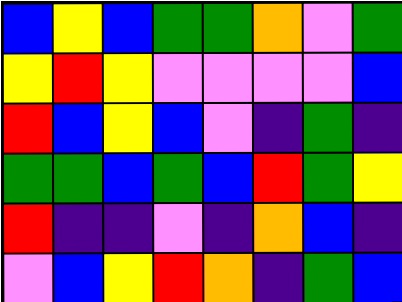[["blue", "yellow", "blue", "green", "green", "orange", "violet", "green"], ["yellow", "red", "yellow", "violet", "violet", "violet", "violet", "blue"], ["red", "blue", "yellow", "blue", "violet", "indigo", "green", "indigo"], ["green", "green", "blue", "green", "blue", "red", "green", "yellow"], ["red", "indigo", "indigo", "violet", "indigo", "orange", "blue", "indigo"], ["violet", "blue", "yellow", "red", "orange", "indigo", "green", "blue"]]